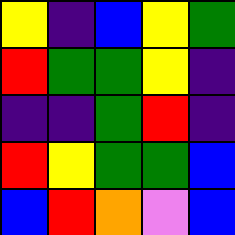[["yellow", "indigo", "blue", "yellow", "green"], ["red", "green", "green", "yellow", "indigo"], ["indigo", "indigo", "green", "red", "indigo"], ["red", "yellow", "green", "green", "blue"], ["blue", "red", "orange", "violet", "blue"]]